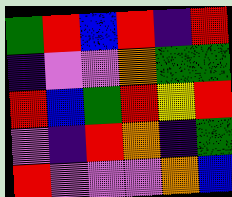[["green", "red", "blue", "red", "indigo", "red"], ["indigo", "violet", "violet", "orange", "green", "green"], ["red", "blue", "green", "red", "yellow", "red"], ["violet", "indigo", "red", "orange", "indigo", "green"], ["red", "violet", "violet", "violet", "orange", "blue"]]